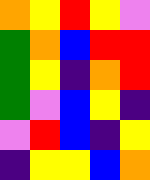[["orange", "yellow", "red", "yellow", "violet"], ["green", "orange", "blue", "red", "red"], ["green", "yellow", "indigo", "orange", "red"], ["green", "violet", "blue", "yellow", "indigo"], ["violet", "red", "blue", "indigo", "yellow"], ["indigo", "yellow", "yellow", "blue", "orange"]]